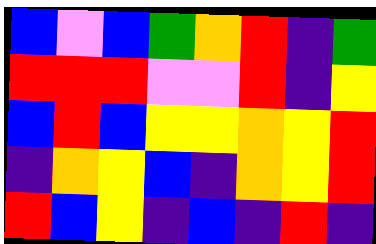[["blue", "violet", "blue", "green", "orange", "red", "indigo", "green"], ["red", "red", "red", "violet", "violet", "red", "indigo", "yellow"], ["blue", "red", "blue", "yellow", "yellow", "orange", "yellow", "red"], ["indigo", "orange", "yellow", "blue", "indigo", "orange", "yellow", "red"], ["red", "blue", "yellow", "indigo", "blue", "indigo", "red", "indigo"]]